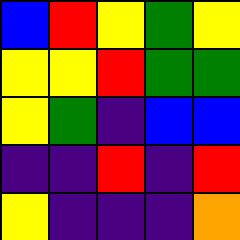[["blue", "red", "yellow", "green", "yellow"], ["yellow", "yellow", "red", "green", "green"], ["yellow", "green", "indigo", "blue", "blue"], ["indigo", "indigo", "red", "indigo", "red"], ["yellow", "indigo", "indigo", "indigo", "orange"]]